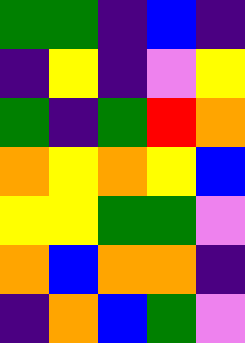[["green", "green", "indigo", "blue", "indigo"], ["indigo", "yellow", "indigo", "violet", "yellow"], ["green", "indigo", "green", "red", "orange"], ["orange", "yellow", "orange", "yellow", "blue"], ["yellow", "yellow", "green", "green", "violet"], ["orange", "blue", "orange", "orange", "indigo"], ["indigo", "orange", "blue", "green", "violet"]]